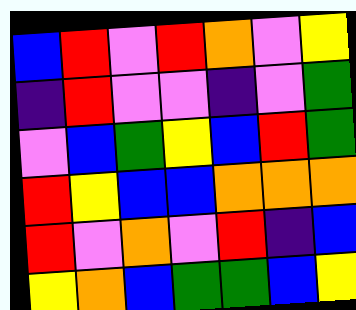[["blue", "red", "violet", "red", "orange", "violet", "yellow"], ["indigo", "red", "violet", "violet", "indigo", "violet", "green"], ["violet", "blue", "green", "yellow", "blue", "red", "green"], ["red", "yellow", "blue", "blue", "orange", "orange", "orange"], ["red", "violet", "orange", "violet", "red", "indigo", "blue"], ["yellow", "orange", "blue", "green", "green", "blue", "yellow"]]